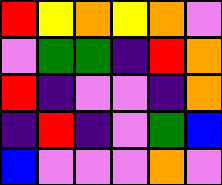[["red", "yellow", "orange", "yellow", "orange", "violet"], ["violet", "green", "green", "indigo", "red", "orange"], ["red", "indigo", "violet", "violet", "indigo", "orange"], ["indigo", "red", "indigo", "violet", "green", "blue"], ["blue", "violet", "violet", "violet", "orange", "violet"]]